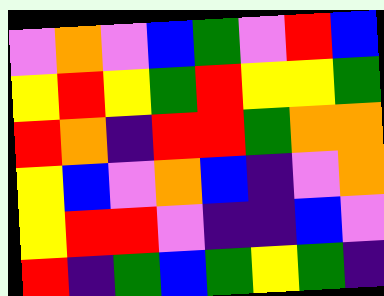[["violet", "orange", "violet", "blue", "green", "violet", "red", "blue"], ["yellow", "red", "yellow", "green", "red", "yellow", "yellow", "green"], ["red", "orange", "indigo", "red", "red", "green", "orange", "orange"], ["yellow", "blue", "violet", "orange", "blue", "indigo", "violet", "orange"], ["yellow", "red", "red", "violet", "indigo", "indigo", "blue", "violet"], ["red", "indigo", "green", "blue", "green", "yellow", "green", "indigo"]]